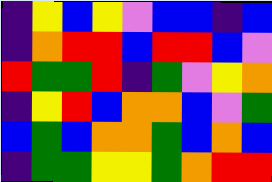[["indigo", "yellow", "blue", "yellow", "violet", "blue", "blue", "indigo", "blue"], ["indigo", "orange", "red", "red", "blue", "red", "red", "blue", "violet"], ["red", "green", "green", "red", "indigo", "green", "violet", "yellow", "orange"], ["indigo", "yellow", "red", "blue", "orange", "orange", "blue", "violet", "green"], ["blue", "green", "blue", "orange", "orange", "green", "blue", "orange", "blue"], ["indigo", "green", "green", "yellow", "yellow", "green", "orange", "red", "red"]]